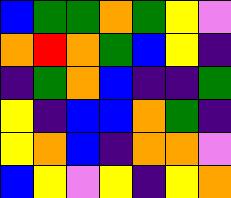[["blue", "green", "green", "orange", "green", "yellow", "violet"], ["orange", "red", "orange", "green", "blue", "yellow", "indigo"], ["indigo", "green", "orange", "blue", "indigo", "indigo", "green"], ["yellow", "indigo", "blue", "blue", "orange", "green", "indigo"], ["yellow", "orange", "blue", "indigo", "orange", "orange", "violet"], ["blue", "yellow", "violet", "yellow", "indigo", "yellow", "orange"]]